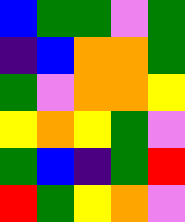[["blue", "green", "green", "violet", "green"], ["indigo", "blue", "orange", "orange", "green"], ["green", "violet", "orange", "orange", "yellow"], ["yellow", "orange", "yellow", "green", "violet"], ["green", "blue", "indigo", "green", "red"], ["red", "green", "yellow", "orange", "violet"]]